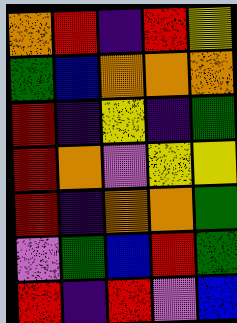[["orange", "red", "indigo", "red", "yellow"], ["green", "blue", "orange", "orange", "orange"], ["red", "indigo", "yellow", "indigo", "green"], ["red", "orange", "violet", "yellow", "yellow"], ["red", "indigo", "orange", "orange", "green"], ["violet", "green", "blue", "red", "green"], ["red", "indigo", "red", "violet", "blue"]]